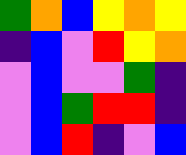[["green", "orange", "blue", "yellow", "orange", "yellow"], ["indigo", "blue", "violet", "red", "yellow", "orange"], ["violet", "blue", "violet", "violet", "green", "indigo"], ["violet", "blue", "green", "red", "red", "indigo"], ["violet", "blue", "red", "indigo", "violet", "blue"]]